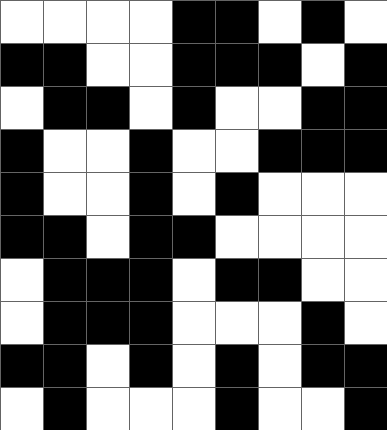[["white", "white", "white", "white", "black", "black", "white", "black", "white"], ["black", "black", "white", "white", "black", "black", "black", "white", "black"], ["white", "black", "black", "white", "black", "white", "white", "black", "black"], ["black", "white", "white", "black", "white", "white", "black", "black", "black"], ["black", "white", "white", "black", "white", "black", "white", "white", "white"], ["black", "black", "white", "black", "black", "white", "white", "white", "white"], ["white", "black", "black", "black", "white", "black", "black", "white", "white"], ["white", "black", "black", "black", "white", "white", "white", "black", "white"], ["black", "black", "white", "black", "white", "black", "white", "black", "black"], ["white", "black", "white", "white", "white", "black", "white", "white", "black"]]